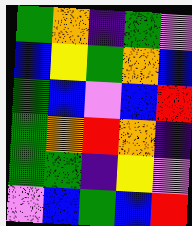[["green", "orange", "indigo", "green", "violet"], ["blue", "yellow", "green", "orange", "blue"], ["green", "blue", "violet", "blue", "red"], ["green", "orange", "red", "orange", "indigo"], ["green", "green", "indigo", "yellow", "violet"], ["violet", "blue", "green", "blue", "red"]]